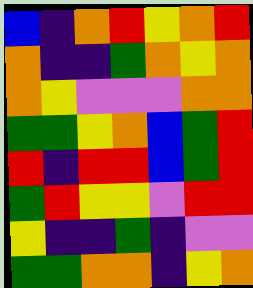[["blue", "indigo", "orange", "red", "yellow", "orange", "red"], ["orange", "indigo", "indigo", "green", "orange", "yellow", "orange"], ["orange", "yellow", "violet", "violet", "violet", "orange", "orange"], ["green", "green", "yellow", "orange", "blue", "green", "red"], ["red", "indigo", "red", "red", "blue", "green", "red"], ["green", "red", "yellow", "yellow", "violet", "red", "red"], ["yellow", "indigo", "indigo", "green", "indigo", "violet", "violet"], ["green", "green", "orange", "orange", "indigo", "yellow", "orange"]]